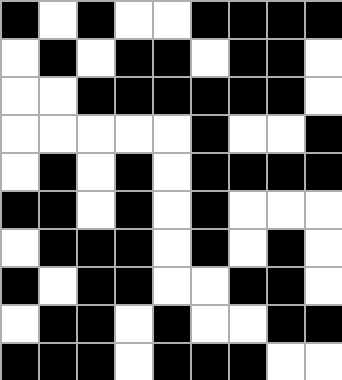[["black", "white", "black", "white", "white", "black", "black", "black", "black"], ["white", "black", "white", "black", "black", "white", "black", "black", "white"], ["white", "white", "black", "black", "black", "black", "black", "black", "white"], ["white", "white", "white", "white", "white", "black", "white", "white", "black"], ["white", "black", "white", "black", "white", "black", "black", "black", "black"], ["black", "black", "white", "black", "white", "black", "white", "white", "white"], ["white", "black", "black", "black", "white", "black", "white", "black", "white"], ["black", "white", "black", "black", "white", "white", "black", "black", "white"], ["white", "black", "black", "white", "black", "white", "white", "black", "black"], ["black", "black", "black", "white", "black", "black", "black", "white", "white"]]